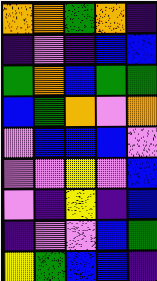[["orange", "orange", "green", "orange", "indigo"], ["indigo", "violet", "indigo", "blue", "blue"], ["green", "orange", "blue", "green", "green"], ["blue", "green", "orange", "violet", "orange"], ["violet", "blue", "blue", "blue", "violet"], ["violet", "violet", "yellow", "violet", "blue"], ["violet", "indigo", "yellow", "indigo", "blue"], ["indigo", "violet", "violet", "blue", "green"], ["yellow", "green", "blue", "blue", "indigo"]]